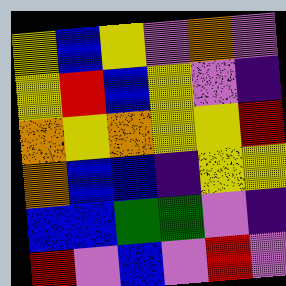[["yellow", "blue", "yellow", "violet", "orange", "violet"], ["yellow", "red", "blue", "yellow", "violet", "indigo"], ["orange", "yellow", "orange", "yellow", "yellow", "red"], ["orange", "blue", "blue", "indigo", "yellow", "yellow"], ["blue", "blue", "green", "green", "violet", "indigo"], ["red", "violet", "blue", "violet", "red", "violet"]]